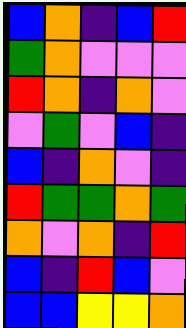[["blue", "orange", "indigo", "blue", "red"], ["green", "orange", "violet", "violet", "violet"], ["red", "orange", "indigo", "orange", "violet"], ["violet", "green", "violet", "blue", "indigo"], ["blue", "indigo", "orange", "violet", "indigo"], ["red", "green", "green", "orange", "green"], ["orange", "violet", "orange", "indigo", "red"], ["blue", "indigo", "red", "blue", "violet"], ["blue", "blue", "yellow", "yellow", "orange"]]